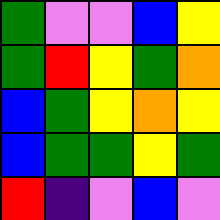[["green", "violet", "violet", "blue", "yellow"], ["green", "red", "yellow", "green", "orange"], ["blue", "green", "yellow", "orange", "yellow"], ["blue", "green", "green", "yellow", "green"], ["red", "indigo", "violet", "blue", "violet"]]